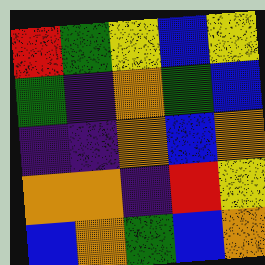[["red", "green", "yellow", "blue", "yellow"], ["green", "indigo", "orange", "green", "blue"], ["indigo", "indigo", "orange", "blue", "orange"], ["orange", "orange", "indigo", "red", "yellow"], ["blue", "orange", "green", "blue", "orange"]]